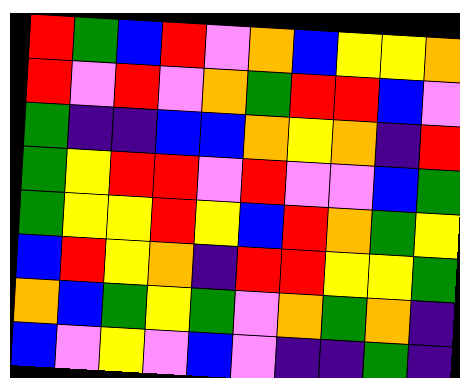[["red", "green", "blue", "red", "violet", "orange", "blue", "yellow", "yellow", "orange"], ["red", "violet", "red", "violet", "orange", "green", "red", "red", "blue", "violet"], ["green", "indigo", "indigo", "blue", "blue", "orange", "yellow", "orange", "indigo", "red"], ["green", "yellow", "red", "red", "violet", "red", "violet", "violet", "blue", "green"], ["green", "yellow", "yellow", "red", "yellow", "blue", "red", "orange", "green", "yellow"], ["blue", "red", "yellow", "orange", "indigo", "red", "red", "yellow", "yellow", "green"], ["orange", "blue", "green", "yellow", "green", "violet", "orange", "green", "orange", "indigo"], ["blue", "violet", "yellow", "violet", "blue", "violet", "indigo", "indigo", "green", "indigo"]]